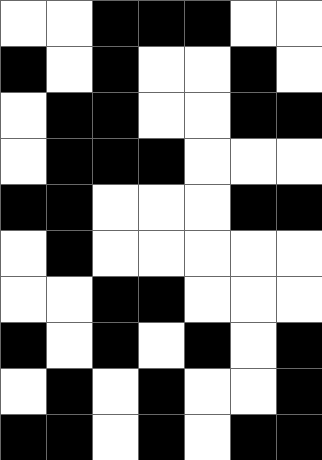[["white", "white", "black", "black", "black", "white", "white"], ["black", "white", "black", "white", "white", "black", "white"], ["white", "black", "black", "white", "white", "black", "black"], ["white", "black", "black", "black", "white", "white", "white"], ["black", "black", "white", "white", "white", "black", "black"], ["white", "black", "white", "white", "white", "white", "white"], ["white", "white", "black", "black", "white", "white", "white"], ["black", "white", "black", "white", "black", "white", "black"], ["white", "black", "white", "black", "white", "white", "black"], ["black", "black", "white", "black", "white", "black", "black"]]